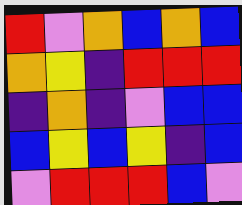[["red", "violet", "orange", "blue", "orange", "blue"], ["orange", "yellow", "indigo", "red", "red", "red"], ["indigo", "orange", "indigo", "violet", "blue", "blue"], ["blue", "yellow", "blue", "yellow", "indigo", "blue"], ["violet", "red", "red", "red", "blue", "violet"]]